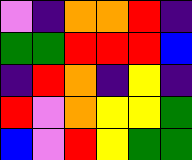[["violet", "indigo", "orange", "orange", "red", "indigo"], ["green", "green", "red", "red", "red", "blue"], ["indigo", "red", "orange", "indigo", "yellow", "indigo"], ["red", "violet", "orange", "yellow", "yellow", "green"], ["blue", "violet", "red", "yellow", "green", "green"]]